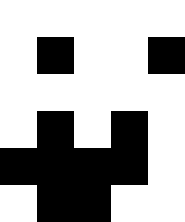[["white", "white", "white", "white", "white"], ["white", "black", "white", "white", "black"], ["white", "white", "white", "white", "white"], ["white", "black", "white", "black", "white"], ["black", "black", "black", "black", "white"], ["white", "black", "black", "white", "white"]]